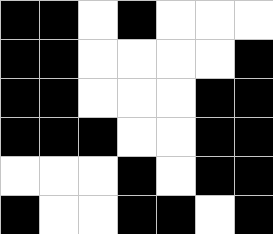[["black", "black", "white", "black", "white", "white", "white"], ["black", "black", "white", "white", "white", "white", "black"], ["black", "black", "white", "white", "white", "black", "black"], ["black", "black", "black", "white", "white", "black", "black"], ["white", "white", "white", "black", "white", "black", "black"], ["black", "white", "white", "black", "black", "white", "black"]]